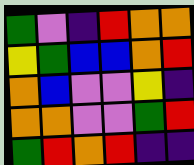[["green", "violet", "indigo", "red", "orange", "orange"], ["yellow", "green", "blue", "blue", "orange", "red"], ["orange", "blue", "violet", "violet", "yellow", "indigo"], ["orange", "orange", "violet", "violet", "green", "red"], ["green", "red", "orange", "red", "indigo", "indigo"]]